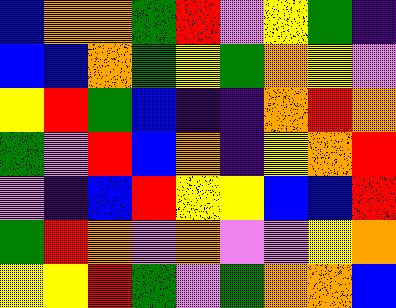[["blue", "orange", "orange", "green", "red", "violet", "yellow", "green", "indigo"], ["blue", "blue", "orange", "green", "yellow", "green", "orange", "yellow", "violet"], ["yellow", "red", "green", "blue", "indigo", "indigo", "orange", "red", "orange"], ["green", "violet", "red", "blue", "orange", "indigo", "yellow", "orange", "red"], ["violet", "indigo", "blue", "red", "yellow", "yellow", "blue", "blue", "red"], ["green", "red", "orange", "violet", "orange", "violet", "violet", "yellow", "orange"], ["yellow", "yellow", "red", "green", "violet", "green", "orange", "orange", "blue"]]